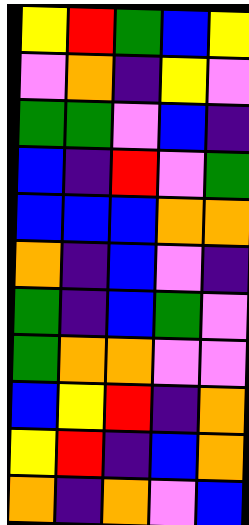[["yellow", "red", "green", "blue", "yellow"], ["violet", "orange", "indigo", "yellow", "violet"], ["green", "green", "violet", "blue", "indigo"], ["blue", "indigo", "red", "violet", "green"], ["blue", "blue", "blue", "orange", "orange"], ["orange", "indigo", "blue", "violet", "indigo"], ["green", "indigo", "blue", "green", "violet"], ["green", "orange", "orange", "violet", "violet"], ["blue", "yellow", "red", "indigo", "orange"], ["yellow", "red", "indigo", "blue", "orange"], ["orange", "indigo", "orange", "violet", "blue"]]